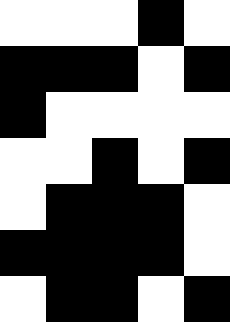[["white", "white", "white", "black", "white"], ["black", "black", "black", "white", "black"], ["black", "white", "white", "white", "white"], ["white", "white", "black", "white", "black"], ["white", "black", "black", "black", "white"], ["black", "black", "black", "black", "white"], ["white", "black", "black", "white", "black"]]